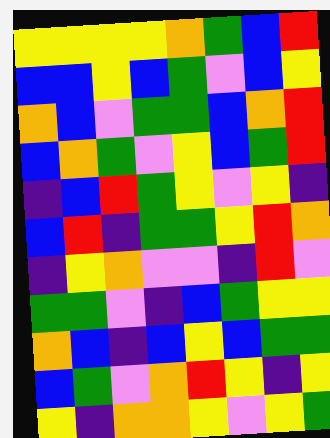[["yellow", "yellow", "yellow", "yellow", "orange", "green", "blue", "red"], ["blue", "blue", "yellow", "blue", "green", "violet", "blue", "yellow"], ["orange", "blue", "violet", "green", "green", "blue", "orange", "red"], ["blue", "orange", "green", "violet", "yellow", "blue", "green", "red"], ["indigo", "blue", "red", "green", "yellow", "violet", "yellow", "indigo"], ["blue", "red", "indigo", "green", "green", "yellow", "red", "orange"], ["indigo", "yellow", "orange", "violet", "violet", "indigo", "red", "violet"], ["green", "green", "violet", "indigo", "blue", "green", "yellow", "yellow"], ["orange", "blue", "indigo", "blue", "yellow", "blue", "green", "green"], ["blue", "green", "violet", "orange", "red", "yellow", "indigo", "yellow"], ["yellow", "indigo", "orange", "orange", "yellow", "violet", "yellow", "green"]]